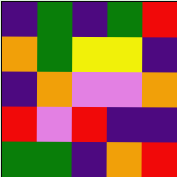[["indigo", "green", "indigo", "green", "red"], ["orange", "green", "yellow", "yellow", "indigo"], ["indigo", "orange", "violet", "violet", "orange"], ["red", "violet", "red", "indigo", "indigo"], ["green", "green", "indigo", "orange", "red"]]